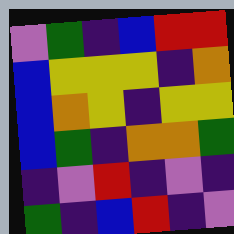[["violet", "green", "indigo", "blue", "red", "red"], ["blue", "yellow", "yellow", "yellow", "indigo", "orange"], ["blue", "orange", "yellow", "indigo", "yellow", "yellow"], ["blue", "green", "indigo", "orange", "orange", "green"], ["indigo", "violet", "red", "indigo", "violet", "indigo"], ["green", "indigo", "blue", "red", "indigo", "violet"]]